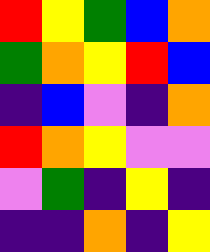[["red", "yellow", "green", "blue", "orange"], ["green", "orange", "yellow", "red", "blue"], ["indigo", "blue", "violet", "indigo", "orange"], ["red", "orange", "yellow", "violet", "violet"], ["violet", "green", "indigo", "yellow", "indigo"], ["indigo", "indigo", "orange", "indigo", "yellow"]]